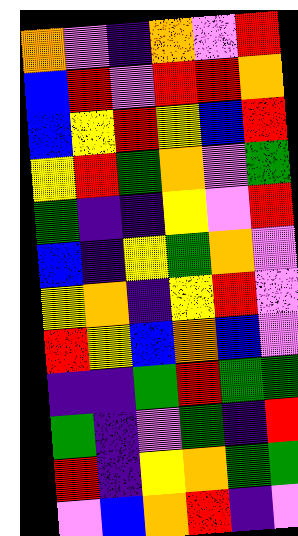[["orange", "violet", "indigo", "orange", "violet", "red"], ["blue", "red", "violet", "red", "red", "orange"], ["blue", "yellow", "red", "yellow", "blue", "red"], ["yellow", "red", "green", "orange", "violet", "green"], ["green", "indigo", "indigo", "yellow", "violet", "red"], ["blue", "indigo", "yellow", "green", "orange", "violet"], ["yellow", "orange", "indigo", "yellow", "red", "violet"], ["red", "yellow", "blue", "orange", "blue", "violet"], ["indigo", "indigo", "green", "red", "green", "green"], ["green", "indigo", "violet", "green", "indigo", "red"], ["red", "indigo", "yellow", "orange", "green", "green"], ["violet", "blue", "orange", "red", "indigo", "violet"]]